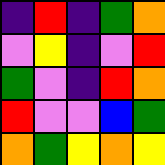[["indigo", "red", "indigo", "green", "orange"], ["violet", "yellow", "indigo", "violet", "red"], ["green", "violet", "indigo", "red", "orange"], ["red", "violet", "violet", "blue", "green"], ["orange", "green", "yellow", "orange", "yellow"]]